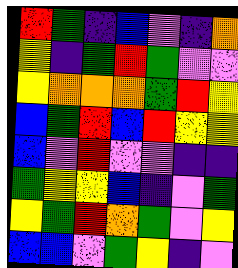[["red", "green", "indigo", "blue", "violet", "indigo", "orange"], ["yellow", "indigo", "green", "red", "green", "violet", "violet"], ["yellow", "orange", "orange", "orange", "green", "red", "yellow"], ["blue", "green", "red", "blue", "red", "yellow", "yellow"], ["blue", "violet", "red", "violet", "violet", "indigo", "indigo"], ["green", "yellow", "yellow", "blue", "indigo", "violet", "green"], ["yellow", "green", "red", "orange", "green", "violet", "yellow"], ["blue", "blue", "violet", "green", "yellow", "indigo", "violet"]]